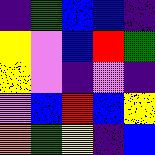[["indigo", "green", "blue", "blue", "indigo"], ["yellow", "violet", "blue", "red", "green"], ["yellow", "violet", "indigo", "violet", "indigo"], ["violet", "blue", "red", "blue", "yellow"], ["orange", "green", "yellow", "indigo", "blue"]]